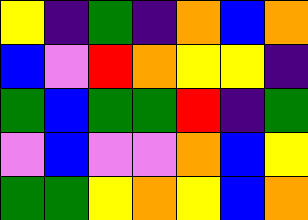[["yellow", "indigo", "green", "indigo", "orange", "blue", "orange"], ["blue", "violet", "red", "orange", "yellow", "yellow", "indigo"], ["green", "blue", "green", "green", "red", "indigo", "green"], ["violet", "blue", "violet", "violet", "orange", "blue", "yellow"], ["green", "green", "yellow", "orange", "yellow", "blue", "orange"]]